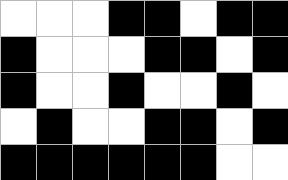[["white", "white", "white", "black", "black", "white", "black", "black"], ["black", "white", "white", "white", "black", "black", "white", "black"], ["black", "white", "white", "black", "white", "white", "black", "white"], ["white", "black", "white", "white", "black", "black", "white", "black"], ["black", "black", "black", "black", "black", "black", "white", "white"]]